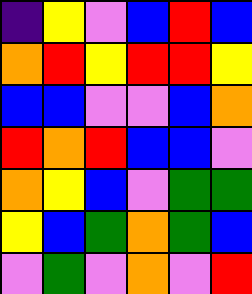[["indigo", "yellow", "violet", "blue", "red", "blue"], ["orange", "red", "yellow", "red", "red", "yellow"], ["blue", "blue", "violet", "violet", "blue", "orange"], ["red", "orange", "red", "blue", "blue", "violet"], ["orange", "yellow", "blue", "violet", "green", "green"], ["yellow", "blue", "green", "orange", "green", "blue"], ["violet", "green", "violet", "orange", "violet", "red"]]